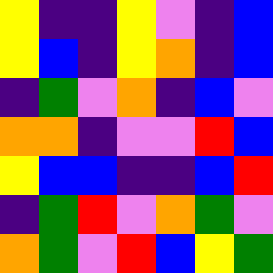[["yellow", "indigo", "indigo", "yellow", "violet", "indigo", "blue"], ["yellow", "blue", "indigo", "yellow", "orange", "indigo", "blue"], ["indigo", "green", "violet", "orange", "indigo", "blue", "violet"], ["orange", "orange", "indigo", "violet", "violet", "red", "blue"], ["yellow", "blue", "blue", "indigo", "indigo", "blue", "red"], ["indigo", "green", "red", "violet", "orange", "green", "violet"], ["orange", "green", "violet", "red", "blue", "yellow", "green"]]